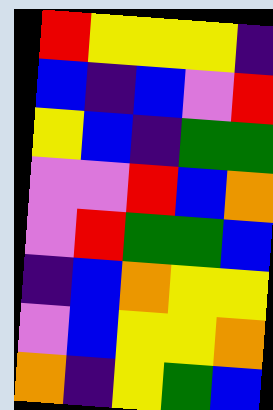[["red", "yellow", "yellow", "yellow", "indigo"], ["blue", "indigo", "blue", "violet", "red"], ["yellow", "blue", "indigo", "green", "green"], ["violet", "violet", "red", "blue", "orange"], ["violet", "red", "green", "green", "blue"], ["indigo", "blue", "orange", "yellow", "yellow"], ["violet", "blue", "yellow", "yellow", "orange"], ["orange", "indigo", "yellow", "green", "blue"]]